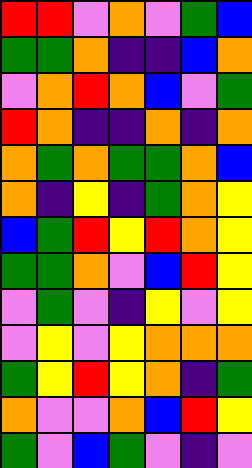[["red", "red", "violet", "orange", "violet", "green", "blue"], ["green", "green", "orange", "indigo", "indigo", "blue", "orange"], ["violet", "orange", "red", "orange", "blue", "violet", "green"], ["red", "orange", "indigo", "indigo", "orange", "indigo", "orange"], ["orange", "green", "orange", "green", "green", "orange", "blue"], ["orange", "indigo", "yellow", "indigo", "green", "orange", "yellow"], ["blue", "green", "red", "yellow", "red", "orange", "yellow"], ["green", "green", "orange", "violet", "blue", "red", "yellow"], ["violet", "green", "violet", "indigo", "yellow", "violet", "yellow"], ["violet", "yellow", "violet", "yellow", "orange", "orange", "orange"], ["green", "yellow", "red", "yellow", "orange", "indigo", "green"], ["orange", "violet", "violet", "orange", "blue", "red", "yellow"], ["green", "violet", "blue", "green", "violet", "indigo", "violet"]]